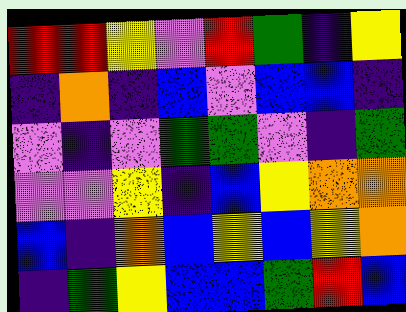[["red", "red", "yellow", "violet", "red", "green", "indigo", "yellow"], ["indigo", "orange", "indigo", "blue", "violet", "blue", "blue", "indigo"], ["violet", "indigo", "violet", "green", "green", "violet", "indigo", "green"], ["violet", "violet", "yellow", "indigo", "blue", "yellow", "orange", "orange"], ["blue", "indigo", "orange", "blue", "yellow", "blue", "yellow", "orange"], ["indigo", "green", "yellow", "blue", "blue", "green", "red", "blue"]]